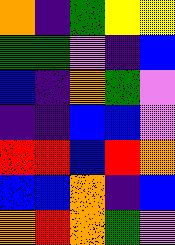[["orange", "indigo", "green", "yellow", "yellow"], ["green", "green", "violet", "indigo", "blue"], ["blue", "indigo", "orange", "green", "violet"], ["indigo", "indigo", "blue", "blue", "violet"], ["red", "red", "blue", "red", "orange"], ["blue", "blue", "orange", "indigo", "blue"], ["orange", "red", "orange", "green", "violet"]]